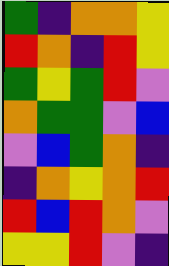[["green", "indigo", "orange", "orange", "yellow"], ["red", "orange", "indigo", "red", "yellow"], ["green", "yellow", "green", "red", "violet"], ["orange", "green", "green", "violet", "blue"], ["violet", "blue", "green", "orange", "indigo"], ["indigo", "orange", "yellow", "orange", "red"], ["red", "blue", "red", "orange", "violet"], ["yellow", "yellow", "red", "violet", "indigo"]]